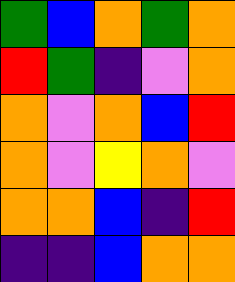[["green", "blue", "orange", "green", "orange"], ["red", "green", "indigo", "violet", "orange"], ["orange", "violet", "orange", "blue", "red"], ["orange", "violet", "yellow", "orange", "violet"], ["orange", "orange", "blue", "indigo", "red"], ["indigo", "indigo", "blue", "orange", "orange"]]